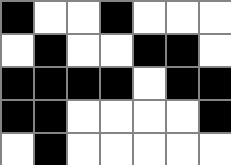[["black", "white", "white", "black", "white", "white", "white"], ["white", "black", "white", "white", "black", "black", "white"], ["black", "black", "black", "black", "white", "black", "black"], ["black", "black", "white", "white", "white", "white", "black"], ["white", "black", "white", "white", "white", "white", "white"]]